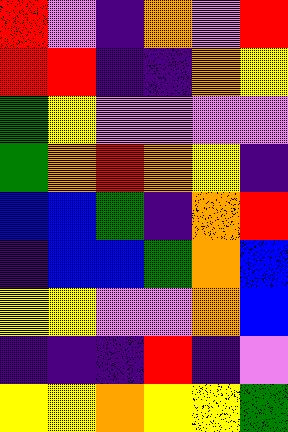[["red", "violet", "indigo", "orange", "violet", "red"], ["red", "red", "indigo", "indigo", "orange", "yellow"], ["green", "yellow", "violet", "violet", "violet", "violet"], ["green", "orange", "red", "orange", "yellow", "indigo"], ["blue", "blue", "green", "indigo", "orange", "red"], ["indigo", "blue", "blue", "green", "orange", "blue"], ["yellow", "yellow", "violet", "violet", "orange", "blue"], ["indigo", "indigo", "indigo", "red", "indigo", "violet"], ["yellow", "yellow", "orange", "yellow", "yellow", "green"]]